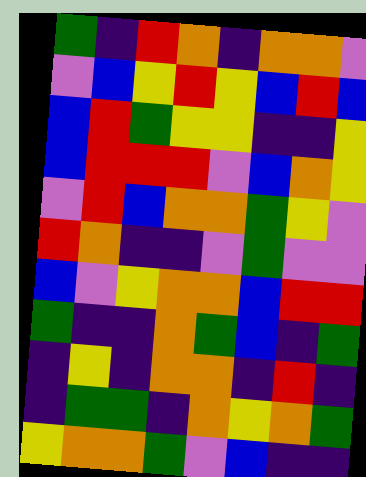[["green", "indigo", "red", "orange", "indigo", "orange", "orange", "violet"], ["violet", "blue", "yellow", "red", "yellow", "blue", "red", "blue"], ["blue", "red", "green", "yellow", "yellow", "indigo", "indigo", "yellow"], ["blue", "red", "red", "red", "violet", "blue", "orange", "yellow"], ["violet", "red", "blue", "orange", "orange", "green", "yellow", "violet"], ["red", "orange", "indigo", "indigo", "violet", "green", "violet", "violet"], ["blue", "violet", "yellow", "orange", "orange", "blue", "red", "red"], ["green", "indigo", "indigo", "orange", "green", "blue", "indigo", "green"], ["indigo", "yellow", "indigo", "orange", "orange", "indigo", "red", "indigo"], ["indigo", "green", "green", "indigo", "orange", "yellow", "orange", "green"], ["yellow", "orange", "orange", "green", "violet", "blue", "indigo", "indigo"]]